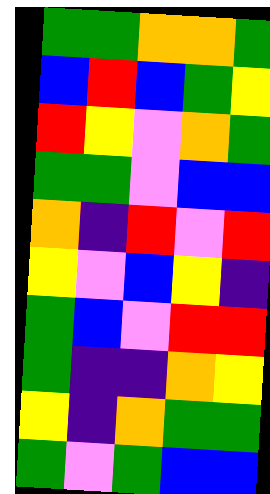[["green", "green", "orange", "orange", "green"], ["blue", "red", "blue", "green", "yellow"], ["red", "yellow", "violet", "orange", "green"], ["green", "green", "violet", "blue", "blue"], ["orange", "indigo", "red", "violet", "red"], ["yellow", "violet", "blue", "yellow", "indigo"], ["green", "blue", "violet", "red", "red"], ["green", "indigo", "indigo", "orange", "yellow"], ["yellow", "indigo", "orange", "green", "green"], ["green", "violet", "green", "blue", "blue"]]